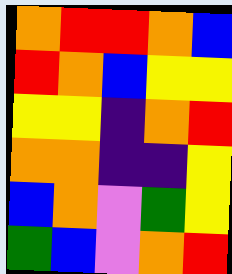[["orange", "red", "red", "orange", "blue"], ["red", "orange", "blue", "yellow", "yellow"], ["yellow", "yellow", "indigo", "orange", "red"], ["orange", "orange", "indigo", "indigo", "yellow"], ["blue", "orange", "violet", "green", "yellow"], ["green", "blue", "violet", "orange", "red"]]